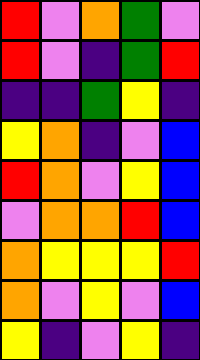[["red", "violet", "orange", "green", "violet"], ["red", "violet", "indigo", "green", "red"], ["indigo", "indigo", "green", "yellow", "indigo"], ["yellow", "orange", "indigo", "violet", "blue"], ["red", "orange", "violet", "yellow", "blue"], ["violet", "orange", "orange", "red", "blue"], ["orange", "yellow", "yellow", "yellow", "red"], ["orange", "violet", "yellow", "violet", "blue"], ["yellow", "indigo", "violet", "yellow", "indigo"]]